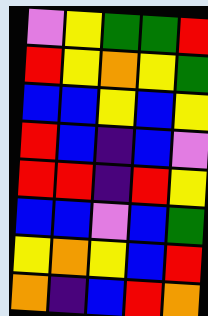[["violet", "yellow", "green", "green", "red"], ["red", "yellow", "orange", "yellow", "green"], ["blue", "blue", "yellow", "blue", "yellow"], ["red", "blue", "indigo", "blue", "violet"], ["red", "red", "indigo", "red", "yellow"], ["blue", "blue", "violet", "blue", "green"], ["yellow", "orange", "yellow", "blue", "red"], ["orange", "indigo", "blue", "red", "orange"]]